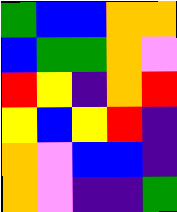[["green", "blue", "blue", "orange", "orange"], ["blue", "green", "green", "orange", "violet"], ["red", "yellow", "indigo", "orange", "red"], ["yellow", "blue", "yellow", "red", "indigo"], ["orange", "violet", "blue", "blue", "indigo"], ["orange", "violet", "indigo", "indigo", "green"]]